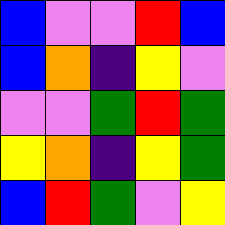[["blue", "violet", "violet", "red", "blue"], ["blue", "orange", "indigo", "yellow", "violet"], ["violet", "violet", "green", "red", "green"], ["yellow", "orange", "indigo", "yellow", "green"], ["blue", "red", "green", "violet", "yellow"]]